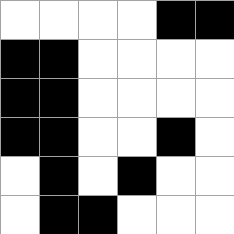[["white", "white", "white", "white", "black", "black"], ["black", "black", "white", "white", "white", "white"], ["black", "black", "white", "white", "white", "white"], ["black", "black", "white", "white", "black", "white"], ["white", "black", "white", "black", "white", "white"], ["white", "black", "black", "white", "white", "white"]]